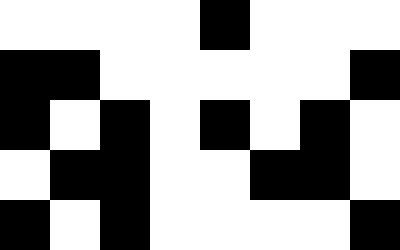[["white", "white", "white", "white", "black", "white", "white", "white"], ["black", "black", "white", "white", "white", "white", "white", "black"], ["black", "white", "black", "white", "black", "white", "black", "white"], ["white", "black", "black", "white", "white", "black", "black", "white"], ["black", "white", "black", "white", "white", "white", "white", "black"]]